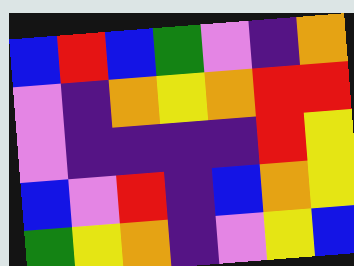[["blue", "red", "blue", "green", "violet", "indigo", "orange"], ["violet", "indigo", "orange", "yellow", "orange", "red", "red"], ["violet", "indigo", "indigo", "indigo", "indigo", "red", "yellow"], ["blue", "violet", "red", "indigo", "blue", "orange", "yellow"], ["green", "yellow", "orange", "indigo", "violet", "yellow", "blue"]]